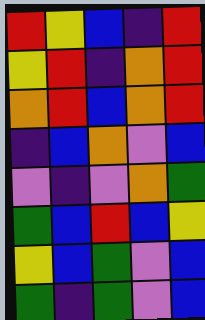[["red", "yellow", "blue", "indigo", "red"], ["yellow", "red", "indigo", "orange", "red"], ["orange", "red", "blue", "orange", "red"], ["indigo", "blue", "orange", "violet", "blue"], ["violet", "indigo", "violet", "orange", "green"], ["green", "blue", "red", "blue", "yellow"], ["yellow", "blue", "green", "violet", "blue"], ["green", "indigo", "green", "violet", "blue"]]